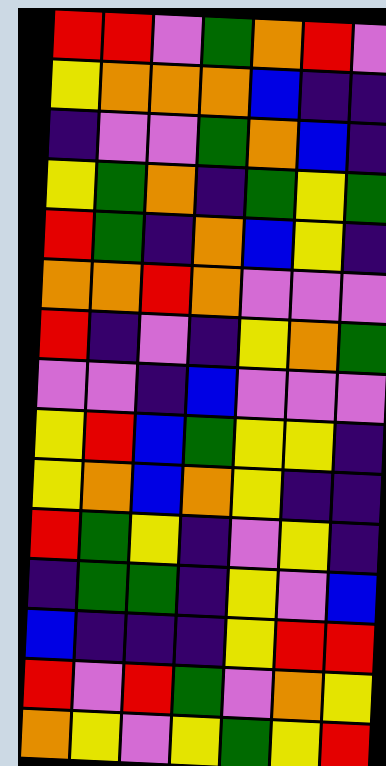[["red", "red", "violet", "green", "orange", "red", "violet"], ["yellow", "orange", "orange", "orange", "blue", "indigo", "indigo"], ["indigo", "violet", "violet", "green", "orange", "blue", "indigo"], ["yellow", "green", "orange", "indigo", "green", "yellow", "green"], ["red", "green", "indigo", "orange", "blue", "yellow", "indigo"], ["orange", "orange", "red", "orange", "violet", "violet", "violet"], ["red", "indigo", "violet", "indigo", "yellow", "orange", "green"], ["violet", "violet", "indigo", "blue", "violet", "violet", "violet"], ["yellow", "red", "blue", "green", "yellow", "yellow", "indigo"], ["yellow", "orange", "blue", "orange", "yellow", "indigo", "indigo"], ["red", "green", "yellow", "indigo", "violet", "yellow", "indigo"], ["indigo", "green", "green", "indigo", "yellow", "violet", "blue"], ["blue", "indigo", "indigo", "indigo", "yellow", "red", "red"], ["red", "violet", "red", "green", "violet", "orange", "yellow"], ["orange", "yellow", "violet", "yellow", "green", "yellow", "red"]]